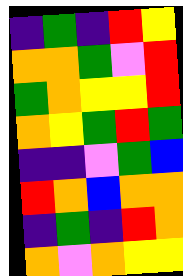[["indigo", "green", "indigo", "red", "yellow"], ["orange", "orange", "green", "violet", "red"], ["green", "orange", "yellow", "yellow", "red"], ["orange", "yellow", "green", "red", "green"], ["indigo", "indigo", "violet", "green", "blue"], ["red", "orange", "blue", "orange", "orange"], ["indigo", "green", "indigo", "red", "orange"], ["orange", "violet", "orange", "yellow", "yellow"]]